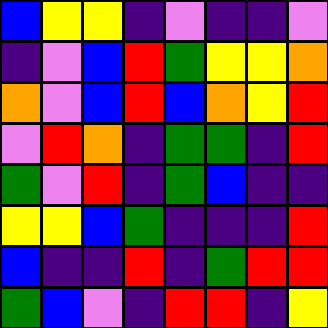[["blue", "yellow", "yellow", "indigo", "violet", "indigo", "indigo", "violet"], ["indigo", "violet", "blue", "red", "green", "yellow", "yellow", "orange"], ["orange", "violet", "blue", "red", "blue", "orange", "yellow", "red"], ["violet", "red", "orange", "indigo", "green", "green", "indigo", "red"], ["green", "violet", "red", "indigo", "green", "blue", "indigo", "indigo"], ["yellow", "yellow", "blue", "green", "indigo", "indigo", "indigo", "red"], ["blue", "indigo", "indigo", "red", "indigo", "green", "red", "red"], ["green", "blue", "violet", "indigo", "red", "red", "indigo", "yellow"]]